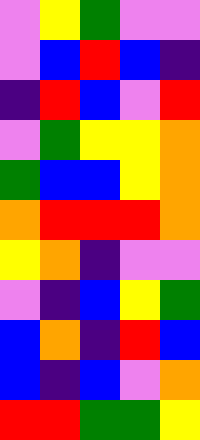[["violet", "yellow", "green", "violet", "violet"], ["violet", "blue", "red", "blue", "indigo"], ["indigo", "red", "blue", "violet", "red"], ["violet", "green", "yellow", "yellow", "orange"], ["green", "blue", "blue", "yellow", "orange"], ["orange", "red", "red", "red", "orange"], ["yellow", "orange", "indigo", "violet", "violet"], ["violet", "indigo", "blue", "yellow", "green"], ["blue", "orange", "indigo", "red", "blue"], ["blue", "indigo", "blue", "violet", "orange"], ["red", "red", "green", "green", "yellow"]]